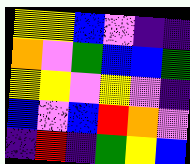[["yellow", "yellow", "blue", "violet", "indigo", "indigo"], ["orange", "violet", "green", "blue", "blue", "green"], ["yellow", "yellow", "violet", "yellow", "violet", "indigo"], ["blue", "violet", "blue", "red", "orange", "violet"], ["indigo", "red", "indigo", "green", "yellow", "blue"]]